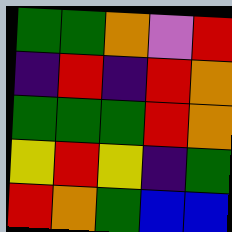[["green", "green", "orange", "violet", "red"], ["indigo", "red", "indigo", "red", "orange"], ["green", "green", "green", "red", "orange"], ["yellow", "red", "yellow", "indigo", "green"], ["red", "orange", "green", "blue", "blue"]]